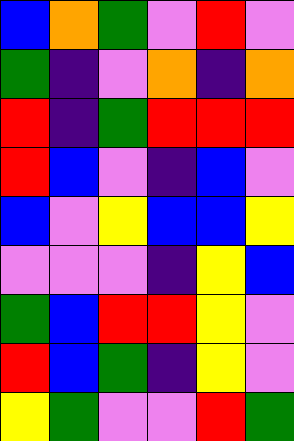[["blue", "orange", "green", "violet", "red", "violet"], ["green", "indigo", "violet", "orange", "indigo", "orange"], ["red", "indigo", "green", "red", "red", "red"], ["red", "blue", "violet", "indigo", "blue", "violet"], ["blue", "violet", "yellow", "blue", "blue", "yellow"], ["violet", "violet", "violet", "indigo", "yellow", "blue"], ["green", "blue", "red", "red", "yellow", "violet"], ["red", "blue", "green", "indigo", "yellow", "violet"], ["yellow", "green", "violet", "violet", "red", "green"]]